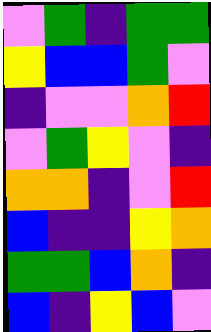[["violet", "green", "indigo", "green", "green"], ["yellow", "blue", "blue", "green", "violet"], ["indigo", "violet", "violet", "orange", "red"], ["violet", "green", "yellow", "violet", "indigo"], ["orange", "orange", "indigo", "violet", "red"], ["blue", "indigo", "indigo", "yellow", "orange"], ["green", "green", "blue", "orange", "indigo"], ["blue", "indigo", "yellow", "blue", "violet"]]